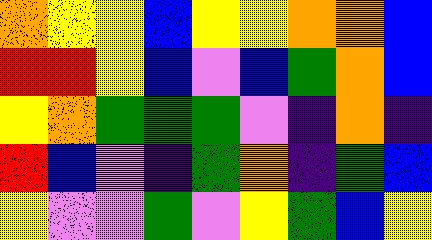[["orange", "yellow", "yellow", "blue", "yellow", "yellow", "orange", "orange", "blue"], ["red", "red", "yellow", "blue", "violet", "blue", "green", "orange", "blue"], ["yellow", "orange", "green", "green", "green", "violet", "indigo", "orange", "indigo"], ["red", "blue", "violet", "indigo", "green", "orange", "indigo", "green", "blue"], ["yellow", "violet", "violet", "green", "violet", "yellow", "green", "blue", "yellow"]]